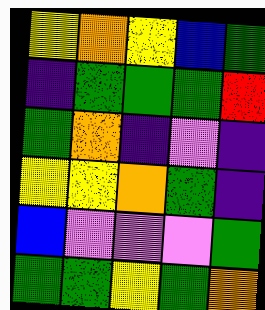[["yellow", "orange", "yellow", "blue", "green"], ["indigo", "green", "green", "green", "red"], ["green", "orange", "indigo", "violet", "indigo"], ["yellow", "yellow", "orange", "green", "indigo"], ["blue", "violet", "violet", "violet", "green"], ["green", "green", "yellow", "green", "orange"]]